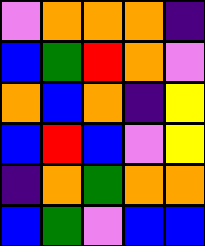[["violet", "orange", "orange", "orange", "indigo"], ["blue", "green", "red", "orange", "violet"], ["orange", "blue", "orange", "indigo", "yellow"], ["blue", "red", "blue", "violet", "yellow"], ["indigo", "orange", "green", "orange", "orange"], ["blue", "green", "violet", "blue", "blue"]]